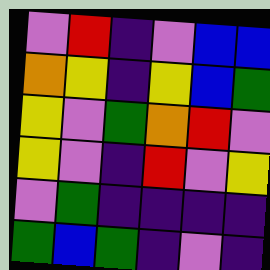[["violet", "red", "indigo", "violet", "blue", "blue"], ["orange", "yellow", "indigo", "yellow", "blue", "green"], ["yellow", "violet", "green", "orange", "red", "violet"], ["yellow", "violet", "indigo", "red", "violet", "yellow"], ["violet", "green", "indigo", "indigo", "indigo", "indigo"], ["green", "blue", "green", "indigo", "violet", "indigo"]]